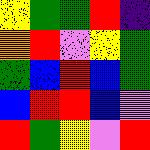[["yellow", "green", "green", "red", "indigo"], ["orange", "red", "violet", "yellow", "green"], ["green", "blue", "red", "blue", "green"], ["blue", "red", "red", "blue", "violet"], ["red", "green", "yellow", "violet", "red"]]